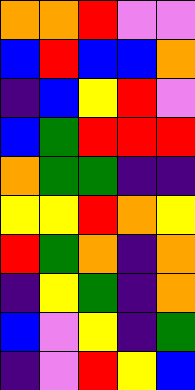[["orange", "orange", "red", "violet", "violet"], ["blue", "red", "blue", "blue", "orange"], ["indigo", "blue", "yellow", "red", "violet"], ["blue", "green", "red", "red", "red"], ["orange", "green", "green", "indigo", "indigo"], ["yellow", "yellow", "red", "orange", "yellow"], ["red", "green", "orange", "indigo", "orange"], ["indigo", "yellow", "green", "indigo", "orange"], ["blue", "violet", "yellow", "indigo", "green"], ["indigo", "violet", "red", "yellow", "blue"]]